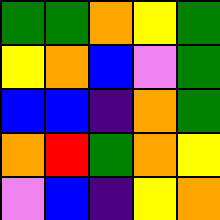[["green", "green", "orange", "yellow", "green"], ["yellow", "orange", "blue", "violet", "green"], ["blue", "blue", "indigo", "orange", "green"], ["orange", "red", "green", "orange", "yellow"], ["violet", "blue", "indigo", "yellow", "orange"]]